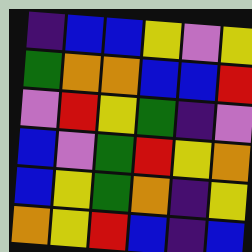[["indigo", "blue", "blue", "yellow", "violet", "yellow"], ["green", "orange", "orange", "blue", "blue", "red"], ["violet", "red", "yellow", "green", "indigo", "violet"], ["blue", "violet", "green", "red", "yellow", "orange"], ["blue", "yellow", "green", "orange", "indigo", "yellow"], ["orange", "yellow", "red", "blue", "indigo", "blue"]]